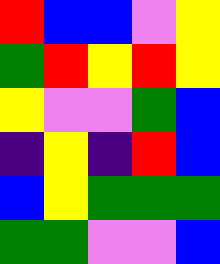[["red", "blue", "blue", "violet", "yellow"], ["green", "red", "yellow", "red", "yellow"], ["yellow", "violet", "violet", "green", "blue"], ["indigo", "yellow", "indigo", "red", "blue"], ["blue", "yellow", "green", "green", "green"], ["green", "green", "violet", "violet", "blue"]]